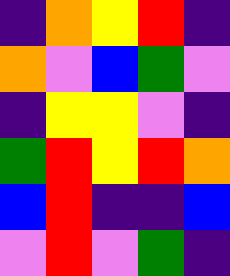[["indigo", "orange", "yellow", "red", "indigo"], ["orange", "violet", "blue", "green", "violet"], ["indigo", "yellow", "yellow", "violet", "indigo"], ["green", "red", "yellow", "red", "orange"], ["blue", "red", "indigo", "indigo", "blue"], ["violet", "red", "violet", "green", "indigo"]]